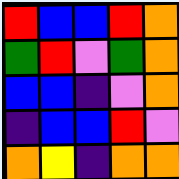[["red", "blue", "blue", "red", "orange"], ["green", "red", "violet", "green", "orange"], ["blue", "blue", "indigo", "violet", "orange"], ["indigo", "blue", "blue", "red", "violet"], ["orange", "yellow", "indigo", "orange", "orange"]]